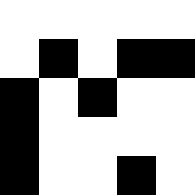[["white", "white", "white", "white", "white"], ["white", "black", "white", "black", "black"], ["black", "white", "black", "white", "white"], ["black", "white", "white", "white", "white"], ["black", "white", "white", "black", "white"]]